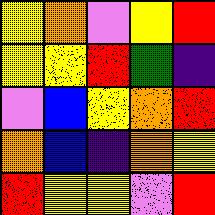[["yellow", "orange", "violet", "yellow", "red"], ["yellow", "yellow", "red", "green", "indigo"], ["violet", "blue", "yellow", "orange", "red"], ["orange", "blue", "indigo", "orange", "yellow"], ["red", "yellow", "yellow", "violet", "red"]]